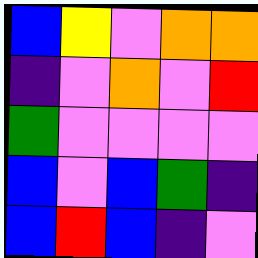[["blue", "yellow", "violet", "orange", "orange"], ["indigo", "violet", "orange", "violet", "red"], ["green", "violet", "violet", "violet", "violet"], ["blue", "violet", "blue", "green", "indigo"], ["blue", "red", "blue", "indigo", "violet"]]